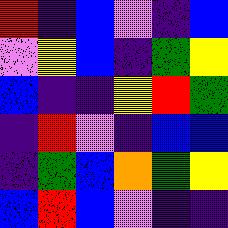[["red", "indigo", "blue", "violet", "indigo", "blue"], ["violet", "yellow", "blue", "indigo", "green", "yellow"], ["blue", "indigo", "indigo", "yellow", "red", "green"], ["indigo", "red", "violet", "indigo", "blue", "blue"], ["indigo", "green", "blue", "orange", "green", "yellow"], ["blue", "red", "blue", "violet", "indigo", "indigo"]]